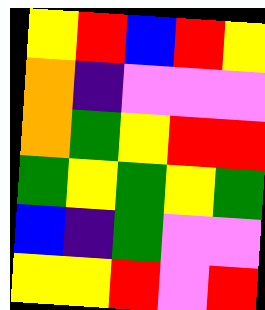[["yellow", "red", "blue", "red", "yellow"], ["orange", "indigo", "violet", "violet", "violet"], ["orange", "green", "yellow", "red", "red"], ["green", "yellow", "green", "yellow", "green"], ["blue", "indigo", "green", "violet", "violet"], ["yellow", "yellow", "red", "violet", "red"]]